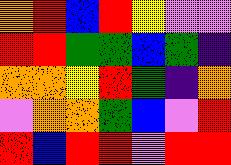[["orange", "red", "blue", "red", "yellow", "violet", "violet"], ["red", "red", "green", "green", "blue", "green", "indigo"], ["orange", "orange", "yellow", "red", "green", "indigo", "orange"], ["violet", "orange", "orange", "green", "blue", "violet", "red"], ["red", "blue", "red", "red", "violet", "red", "red"]]